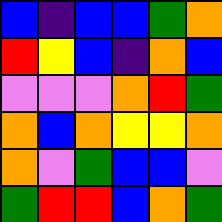[["blue", "indigo", "blue", "blue", "green", "orange"], ["red", "yellow", "blue", "indigo", "orange", "blue"], ["violet", "violet", "violet", "orange", "red", "green"], ["orange", "blue", "orange", "yellow", "yellow", "orange"], ["orange", "violet", "green", "blue", "blue", "violet"], ["green", "red", "red", "blue", "orange", "green"]]